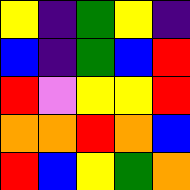[["yellow", "indigo", "green", "yellow", "indigo"], ["blue", "indigo", "green", "blue", "red"], ["red", "violet", "yellow", "yellow", "red"], ["orange", "orange", "red", "orange", "blue"], ["red", "blue", "yellow", "green", "orange"]]